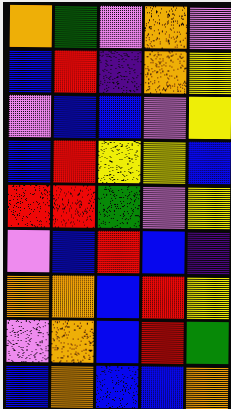[["orange", "green", "violet", "orange", "violet"], ["blue", "red", "indigo", "orange", "yellow"], ["violet", "blue", "blue", "violet", "yellow"], ["blue", "red", "yellow", "yellow", "blue"], ["red", "red", "green", "violet", "yellow"], ["violet", "blue", "red", "blue", "indigo"], ["orange", "orange", "blue", "red", "yellow"], ["violet", "orange", "blue", "red", "green"], ["blue", "orange", "blue", "blue", "orange"]]